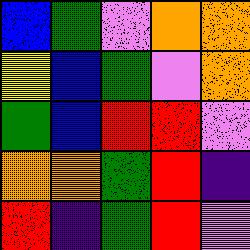[["blue", "green", "violet", "orange", "orange"], ["yellow", "blue", "green", "violet", "orange"], ["green", "blue", "red", "red", "violet"], ["orange", "orange", "green", "red", "indigo"], ["red", "indigo", "green", "red", "violet"]]